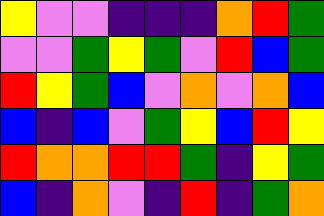[["yellow", "violet", "violet", "indigo", "indigo", "indigo", "orange", "red", "green"], ["violet", "violet", "green", "yellow", "green", "violet", "red", "blue", "green"], ["red", "yellow", "green", "blue", "violet", "orange", "violet", "orange", "blue"], ["blue", "indigo", "blue", "violet", "green", "yellow", "blue", "red", "yellow"], ["red", "orange", "orange", "red", "red", "green", "indigo", "yellow", "green"], ["blue", "indigo", "orange", "violet", "indigo", "red", "indigo", "green", "orange"]]